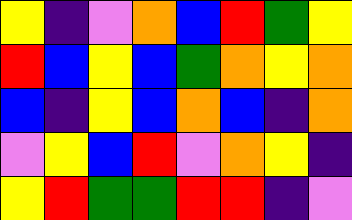[["yellow", "indigo", "violet", "orange", "blue", "red", "green", "yellow"], ["red", "blue", "yellow", "blue", "green", "orange", "yellow", "orange"], ["blue", "indigo", "yellow", "blue", "orange", "blue", "indigo", "orange"], ["violet", "yellow", "blue", "red", "violet", "orange", "yellow", "indigo"], ["yellow", "red", "green", "green", "red", "red", "indigo", "violet"]]